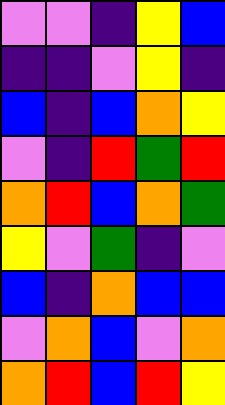[["violet", "violet", "indigo", "yellow", "blue"], ["indigo", "indigo", "violet", "yellow", "indigo"], ["blue", "indigo", "blue", "orange", "yellow"], ["violet", "indigo", "red", "green", "red"], ["orange", "red", "blue", "orange", "green"], ["yellow", "violet", "green", "indigo", "violet"], ["blue", "indigo", "orange", "blue", "blue"], ["violet", "orange", "blue", "violet", "orange"], ["orange", "red", "blue", "red", "yellow"]]